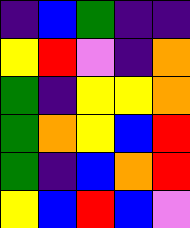[["indigo", "blue", "green", "indigo", "indigo"], ["yellow", "red", "violet", "indigo", "orange"], ["green", "indigo", "yellow", "yellow", "orange"], ["green", "orange", "yellow", "blue", "red"], ["green", "indigo", "blue", "orange", "red"], ["yellow", "blue", "red", "blue", "violet"]]